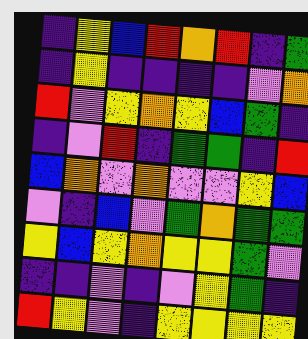[["indigo", "yellow", "blue", "red", "orange", "red", "indigo", "green"], ["indigo", "yellow", "indigo", "indigo", "indigo", "indigo", "violet", "orange"], ["red", "violet", "yellow", "orange", "yellow", "blue", "green", "indigo"], ["indigo", "violet", "red", "indigo", "green", "green", "indigo", "red"], ["blue", "orange", "violet", "orange", "violet", "violet", "yellow", "blue"], ["violet", "indigo", "blue", "violet", "green", "orange", "green", "green"], ["yellow", "blue", "yellow", "orange", "yellow", "yellow", "green", "violet"], ["indigo", "indigo", "violet", "indigo", "violet", "yellow", "green", "indigo"], ["red", "yellow", "violet", "indigo", "yellow", "yellow", "yellow", "yellow"]]